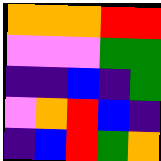[["orange", "orange", "orange", "red", "red"], ["violet", "violet", "violet", "green", "green"], ["indigo", "indigo", "blue", "indigo", "green"], ["violet", "orange", "red", "blue", "indigo"], ["indigo", "blue", "red", "green", "orange"]]